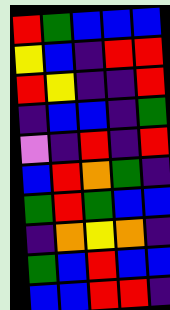[["red", "green", "blue", "blue", "blue"], ["yellow", "blue", "indigo", "red", "red"], ["red", "yellow", "indigo", "indigo", "red"], ["indigo", "blue", "blue", "indigo", "green"], ["violet", "indigo", "red", "indigo", "red"], ["blue", "red", "orange", "green", "indigo"], ["green", "red", "green", "blue", "blue"], ["indigo", "orange", "yellow", "orange", "indigo"], ["green", "blue", "red", "blue", "blue"], ["blue", "blue", "red", "red", "indigo"]]